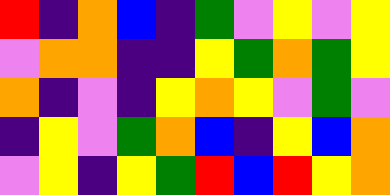[["red", "indigo", "orange", "blue", "indigo", "green", "violet", "yellow", "violet", "yellow"], ["violet", "orange", "orange", "indigo", "indigo", "yellow", "green", "orange", "green", "yellow"], ["orange", "indigo", "violet", "indigo", "yellow", "orange", "yellow", "violet", "green", "violet"], ["indigo", "yellow", "violet", "green", "orange", "blue", "indigo", "yellow", "blue", "orange"], ["violet", "yellow", "indigo", "yellow", "green", "red", "blue", "red", "yellow", "orange"]]